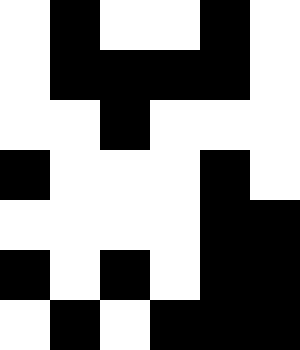[["white", "black", "white", "white", "black", "white"], ["white", "black", "black", "black", "black", "white"], ["white", "white", "black", "white", "white", "white"], ["black", "white", "white", "white", "black", "white"], ["white", "white", "white", "white", "black", "black"], ["black", "white", "black", "white", "black", "black"], ["white", "black", "white", "black", "black", "black"]]